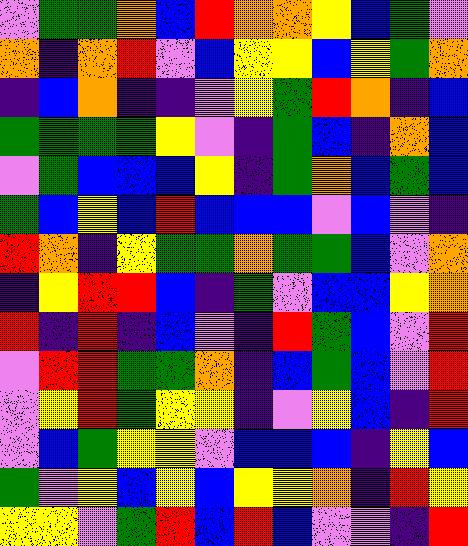[["violet", "green", "green", "orange", "blue", "red", "orange", "orange", "yellow", "blue", "green", "violet"], ["orange", "indigo", "orange", "red", "violet", "blue", "yellow", "yellow", "blue", "yellow", "green", "orange"], ["indigo", "blue", "orange", "indigo", "indigo", "violet", "yellow", "green", "red", "orange", "indigo", "blue"], ["green", "green", "green", "green", "yellow", "violet", "indigo", "green", "blue", "indigo", "orange", "blue"], ["violet", "green", "blue", "blue", "blue", "yellow", "indigo", "green", "orange", "blue", "green", "blue"], ["green", "blue", "yellow", "blue", "red", "blue", "blue", "blue", "violet", "blue", "violet", "indigo"], ["red", "orange", "indigo", "yellow", "green", "green", "orange", "green", "green", "blue", "violet", "orange"], ["indigo", "yellow", "red", "red", "blue", "indigo", "green", "violet", "blue", "blue", "yellow", "orange"], ["red", "indigo", "red", "indigo", "blue", "violet", "indigo", "red", "green", "blue", "violet", "red"], ["violet", "red", "red", "green", "green", "orange", "indigo", "blue", "green", "blue", "violet", "red"], ["violet", "yellow", "red", "green", "yellow", "yellow", "indigo", "violet", "yellow", "blue", "indigo", "red"], ["violet", "blue", "green", "yellow", "yellow", "violet", "blue", "blue", "blue", "indigo", "yellow", "blue"], ["green", "violet", "yellow", "blue", "yellow", "blue", "yellow", "yellow", "orange", "indigo", "red", "yellow"], ["yellow", "yellow", "violet", "green", "red", "blue", "red", "blue", "violet", "violet", "indigo", "red"]]